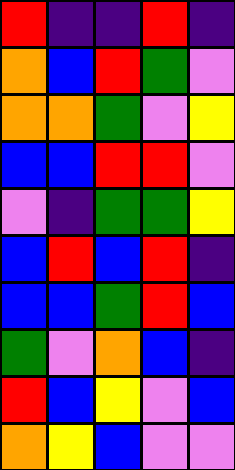[["red", "indigo", "indigo", "red", "indigo"], ["orange", "blue", "red", "green", "violet"], ["orange", "orange", "green", "violet", "yellow"], ["blue", "blue", "red", "red", "violet"], ["violet", "indigo", "green", "green", "yellow"], ["blue", "red", "blue", "red", "indigo"], ["blue", "blue", "green", "red", "blue"], ["green", "violet", "orange", "blue", "indigo"], ["red", "blue", "yellow", "violet", "blue"], ["orange", "yellow", "blue", "violet", "violet"]]